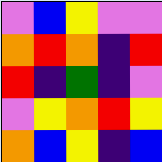[["violet", "blue", "yellow", "violet", "violet"], ["orange", "red", "orange", "indigo", "red"], ["red", "indigo", "green", "indigo", "violet"], ["violet", "yellow", "orange", "red", "yellow"], ["orange", "blue", "yellow", "indigo", "blue"]]